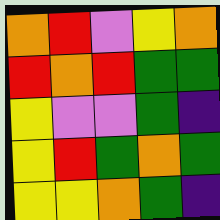[["orange", "red", "violet", "yellow", "orange"], ["red", "orange", "red", "green", "green"], ["yellow", "violet", "violet", "green", "indigo"], ["yellow", "red", "green", "orange", "green"], ["yellow", "yellow", "orange", "green", "indigo"]]